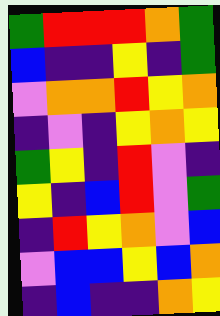[["green", "red", "red", "red", "orange", "green"], ["blue", "indigo", "indigo", "yellow", "indigo", "green"], ["violet", "orange", "orange", "red", "yellow", "orange"], ["indigo", "violet", "indigo", "yellow", "orange", "yellow"], ["green", "yellow", "indigo", "red", "violet", "indigo"], ["yellow", "indigo", "blue", "red", "violet", "green"], ["indigo", "red", "yellow", "orange", "violet", "blue"], ["violet", "blue", "blue", "yellow", "blue", "orange"], ["indigo", "blue", "indigo", "indigo", "orange", "yellow"]]